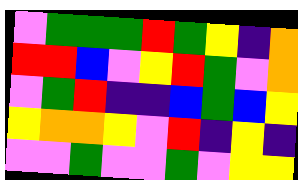[["violet", "green", "green", "green", "red", "green", "yellow", "indigo", "orange"], ["red", "red", "blue", "violet", "yellow", "red", "green", "violet", "orange"], ["violet", "green", "red", "indigo", "indigo", "blue", "green", "blue", "yellow"], ["yellow", "orange", "orange", "yellow", "violet", "red", "indigo", "yellow", "indigo"], ["violet", "violet", "green", "violet", "violet", "green", "violet", "yellow", "yellow"]]